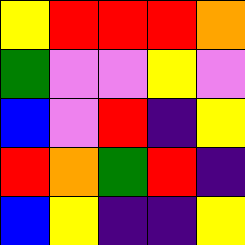[["yellow", "red", "red", "red", "orange"], ["green", "violet", "violet", "yellow", "violet"], ["blue", "violet", "red", "indigo", "yellow"], ["red", "orange", "green", "red", "indigo"], ["blue", "yellow", "indigo", "indigo", "yellow"]]